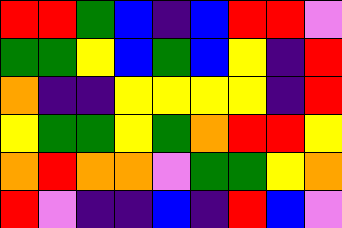[["red", "red", "green", "blue", "indigo", "blue", "red", "red", "violet"], ["green", "green", "yellow", "blue", "green", "blue", "yellow", "indigo", "red"], ["orange", "indigo", "indigo", "yellow", "yellow", "yellow", "yellow", "indigo", "red"], ["yellow", "green", "green", "yellow", "green", "orange", "red", "red", "yellow"], ["orange", "red", "orange", "orange", "violet", "green", "green", "yellow", "orange"], ["red", "violet", "indigo", "indigo", "blue", "indigo", "red", "blue", "violet"]]